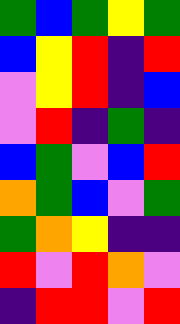[["green", "blue", "green", "yellow", "green"], ["blue", "yellow", "red", "indigo", "red"], ["violet", "yellow", "red", "indigo", "blue"], ["violet", "red", "indigo", "green", "indigo"], ["blue", "green", "violet", "blue", "red"], ["orange", "green", "blue", "violet", "green"], ["green", "orange", "yellow", "indigo", "indigo"], ["red", "violet", "red", "orange", "violet"], ["indigo", "red", "red", "violet", "red"]]